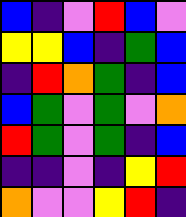[["blue", "indigo", "violet", "red", "blue", "violet"], ["yellow", "yellow", "blue", "indigo", "green", "blue"], ["indigo", "red", "orange", "green", "indigo", "blue"], ["blue", "green", "violet", "green", "violet", "orange"], ["red", "green", "violet", "green", "indigo", "blue"], ["indigo", "indigo", "violet", "indigo", "yellow", "red"], ["orange", "violet", "violet", "yellow", "red", "indigo"]]